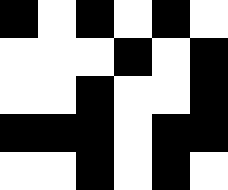[["black", "white", "black", "white", "black", "white"], ["white", "white", "white", "black", "white", "black"], ["white", "white", "black", "white", "white", "black"], ["black", "black", "black", "white", "black", "black"], ["white", "white", "black", "white", "black", "white"]]